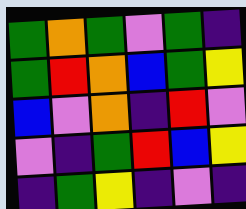[["green", "orange", "green", "violet", "green", "indigo"], ["green", "red", "orange", "blue", "green", "yellow"], ["blue", "violet", "orange", "indigo", "red", "violet"], ["violet", "indigo", "green", "red", "blue", "yellow"], ["indigo", "green", "yellow", "indigo", "violet", "indigo"]]